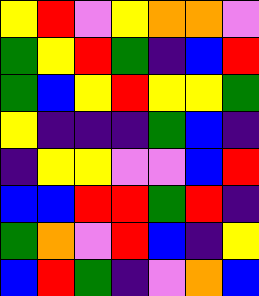[["yellow", "red", "violet", "yellow", "orange", "orange", "violet"], ["green", "yellow", "red", "green", "indigo", "blue", "red"], ["green", "blue", "yellow", "red", "yellow", "yellow", "green"], ["yellow", "indigo", "indigo", "indigo", "green", "blue", "indigo"], ["indigo", "yellow", "yellow", "violet", "violet", "blue", "red"], ["blue", "blue", "red", "red", "green", "red", "indigo"], ["green", "orange", "violet", "red", "blue", "indigo", "yellow"], ["blue", "red", "green", "indigo", "violet", "orange", "blue"]]